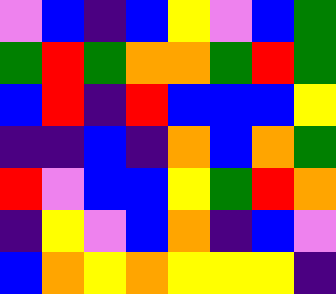[["violet", "blue", "indigo", "blue", "yellow", "violet", "blue", "green"], ["green", "red", "green", "orange", "orange", "green", "red", "green"], ["blue", "red", "indigo", "red", "blue", "blue", "blue", "yellow"], ["indigo", "indigo", "blue", "indigo", "orange", "blue", "orange", "green"], ["red", "violet", "blue", "blue", "yellow", "green", "red", "orange"], ["indigo", "yellow", "violet", "blue", "orange", "indigo", "blue", "violet"], ["blue", "orange", "yellow", "orange", "yellow", "yellow", "yellow", "indigo"]]